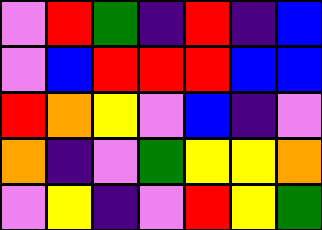[["violet", "red", "green", "indigo", "red", "indigo", "blue"], ["violet", "blue", "red", "red", "red", "blue", "blue"], ["red", "orange", "yellow", "violet", "blue", "indigo", "violet"], ["orange", "indigo", "violet", "green", "yellow", "yellow", "orange"], ["violet", "yellow", "indigo", "violet", "red", "yellow", "green"]]